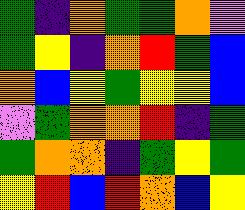[["green", "indigo", "orange", "green", "green", "orange", "violet"], ["green", "yellow", "indigo", "orange", "red", "green", "blue"], ["orange", "blue", "yellow", "green", "yellow", "yellow", "blue"], ["violet", "green", "orange", "orange", "red", "indigo", "green"], ["green", "orange", "orange", "indigo", "green", "yellow", "green"], ["yellow", "red", "blue", "red", "orange", "blue", "yellow"]]